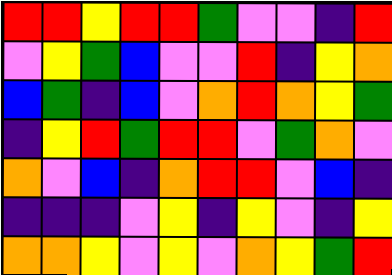[["red", "red", "yellow", "red", "red", "green", "violet", "violet", "indigo", "red"], ["violet", "yellow", "green", "blue", "violet", "violet", "red", "indigo", "yellow", "orange"], ["blue", "green", "indigo", "blue", "violet", "orange", "red", "orange", "yellow", "green"], ["indigo", "yellow", "red", "green", "red", "red", "violet", "green", "orange", "violet"], ["orange", "violet", "blue", "indigo", "orange", "red", "red", "violet", "blue", "indigo"], ["indigo", "indigo", "indigo", "violet", "yellow", "indigo", "yellow", "violet", "indigo", "yellow"], ["orange", "orange", "yellow", "violet", "yellow", "violet", "orange", "yellow", "green", "red"]]